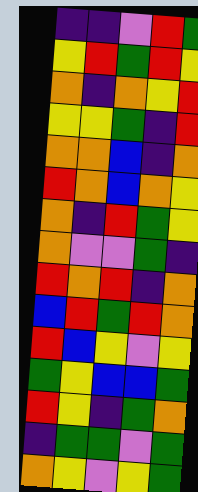[["indigo", "indigo", "violet", "red", "green"], ["yellow", "red", "green", "red", "yellow"], ["orange", "indigo", "orange", "yellow", "red"], ["yellow", "yellow", "green", "indigo", "red"], ["orange", "orange", "blue", "indigo", "orange"], ["red", "orange", "blue", "orange", "yellow"], ["orange", "indigo", "red", "green", "yellow"], ["orange", "violet", "violet", "green", "indigo"], ["red", "orange", "red", "indigo", "orange"], ["blue", "red", "green", "red", "orange"], ["red", "blue", "yellow", "violet", "yellow"], ["green", "yellow", "blue", "blue", "green"], ["red", "yellow", "indigo", "green", "orange"], ["indigo", "green", "green", "violet", "green"], ["orange", "yellow", "violet", "yellow", "green"]]